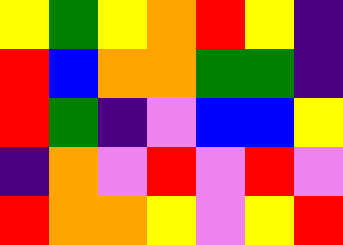[["yellow", "green", "yellow", "orange", "red", "yellow", "indigo"], ["red", "blue", "orange", "orange", "green", "green", "indigo"], ["red", "green", "indigo", "violet", "blue", "blue", "yellow"], ["indigo", "orange", "violet", "red", "violet", "red", "violet"], ["red", "orange", "orange", "yellow", "violet", "yellow", "red"]]